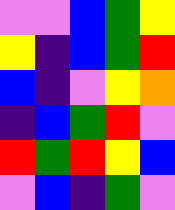[["violet", "violet", "blue", "green", "yellow"], ["yellow", "indigo", "blue", "green", "red"], ["blue", "indigo", "violet", "yellow", "orange"], ["indigo", "blue", "green", "red", "violet"], ["red", "green", "red", "yellow", "blue"], ["violet", "blue", "indigo", "green", "violet"]]